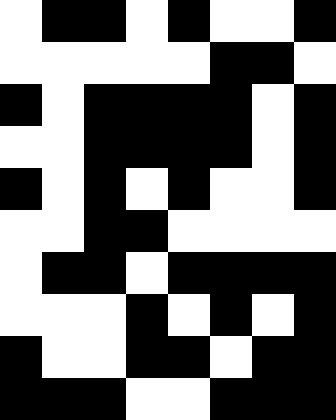[["white", "black", "black", "white", "black", "white", "white", "black"], ["white", "white", "white", "white", "white", "black", "black", "white"], ["black", "white", "black", "black", "black", "black", "white", "black"], ["white", "white", "black", "black", "black", "black", "white", "black"], ["black", "white", "black", "white", "black", "white", "white", "black"], ["white", "white", "black", "black", "white", "white", "white", "white"], ["white", "black", "black", "white", "black", "black", "black", "black"], ["white", "white", "white", "black", "white", "black", "white", "black"], ["black", "white", "white", "black", "black", "white", "black", "black"], ["black", "black", "black", "white", "white", "black", "black", "black"]]